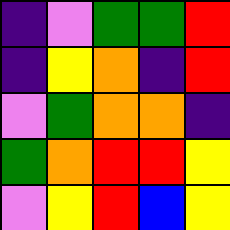[["indigo", "violet", "green", "green", "red"], ["indigo", "yellow", "orange", "indigo", "red"], ["violet", "green", "orange", "orange", "indigo"], ["green", "orange", "red", "red", "yellow"], ["violet", "yellow", "red", "blue", "yellow"]]